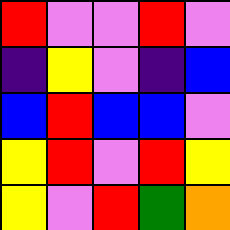[["red", "violet", "violet", "red", "violet"], ["indigo", "yellow", "violet", "indigo", "blue"], ["blue", "red", "blue", "blue", "violet"], ["yellow", "red", "violet", "red", "yellow"], ["yellow", "violet", "red", "green", "orange"]]